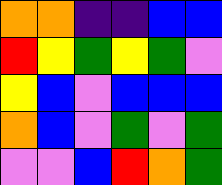[["orange", "orange", "indigo", "indigo", "blue", "blue"], ["red", "yellow", "green", "yellow", "green", "violet"], ["yellow", "blue", "violet", "blue", "blue", "blue"], ["orange", "blue", "violet", "green", "violet", "green"], ["violet", "violet", "blue", "red", "orange", "green"]]